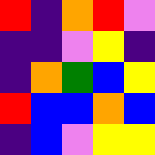[["red", "indigo", "orange", "red", "violet"], ["indigo", "indigo", "violet", "yellow", "indigo"], ["indigo", "orange", "green", "blue", "yellow"], ["red", "blue", "blue", "orange", "blue"], ["indigo", "blue", "violet", "yellow", "yellow"]]